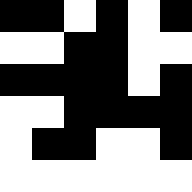[["black", "black", "white", "black", "white", "black"], ["white", "white", "black", "black", "white", "white"], ["black", "black", "black", "black", "white", "black"], ["white", "white", "black", "black", "black", "black"], ["white", "black", "black", "white", "white", "black"], ["white", "white", "white", "white", "white", "white"]]